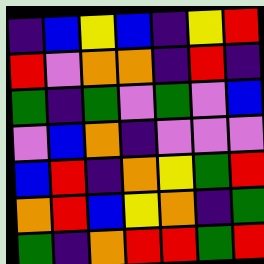[["indigo", "blue", "yellow", "blue", "indigo", "yellow", "red"], ["red", "violet", "orange", "orange", "indigo", "red", "indigo"], ["green", "indigo", "green", "violet", "green", "violet", "blue"], ["violet", "blue", "orange", "indigo", "violet", "violet", "violet"], ["blue", "red", "indigo", "orange", "yellow", "green", "red"], ["orange", "red", "blue", "yellow", "orange", "indigo", "green"], ["green", "indigo", "orange", "red", "red", "green", "red"]]